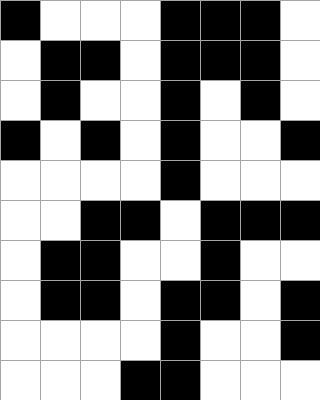[["black", "white", "white", "white", "black", "black", "black", "white"], ["white", "black", "black", "white", "black", "black", "black", "white"], ["white", "black", "white", "white", "black", "white", "black", "white"], ["black", "white", "black", "white", "black", "white", "white", "black"], ["white", "white", "white", "white", "black", "white", "white", "white"], ["white", "white", "black", "black", "white", "black", "black", "black"], ["white", "black", "black", "white", "white", "black", "white", "white"], ["white", "black", "black", "white", "black", "black", "white", "black"], ["white", "white", "white", "white", "black", "white", "white", "black"], ["white", "white", "white", "black", "black", "white", "white", "white"]]